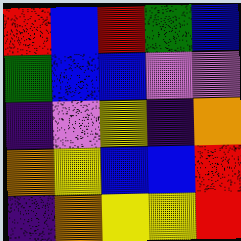[["red", "blue", "red", "green", "blue"], ["green", "blue", "blue", "violet", "violet"], ["indigo", "violet", "yellow", "indigo", "orange"], ["orange", "yellow", "blue", "blue", "red"], ["indigo", "orange", "yellow", "yellow", "red"]]